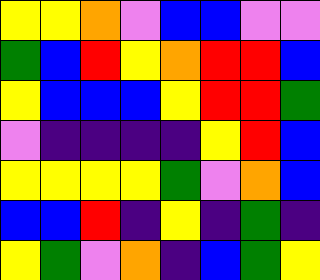[["yellow", "yellow", "orange", "violet", "blue", "blue", "violet", "violet"], ["green", "blue", "red", "yellow", "orange", "red", "red", "blue"], ["yellow", "blue", "blue", "blue", "yellow", "red", "red", "green"], ["violet", "indigo", "indigo", "indigo", "indigo", "yellow", "red", "blue"], ["yellow", "yellow", "yellow", "yellow", "green", "violet", "orange", "blue"], ["blue", "blue", "red", "indigo", "yellow", "indigo", "green", "indigo"], ["yellow", "green", "violet", "orange", "indigo", "blue", "green", "yellow"]]